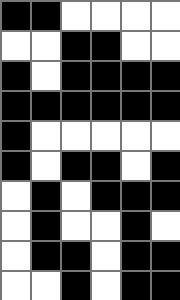[["black", "black", "white", "white", "white", "white"], ["white", "white", "black", "black", "white", "white"], ["black", "white", "black", "black", "black", "black"], ["black", "black", "black", "black", "black", "black"], ["black", "white", "white", "white", "white", "white"], ["black", "white", "black", "black", "white", "black"], ["white", "black", "white", "black", "black", "black"], ["white", "black", "white", "white", "black", "white"], ["white", "black", "black", "white", "black", "black"], ["white", "white", "black", "white", "black", "black"]]